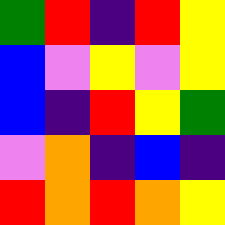[["green", "red", "indigo", "red", "yellow"], ["blue", "violet", "yellow", "violet", "yellow"], ["blue", "indigo", "red", "yellow", "green"], ["violet", "orange", "indigo", "blue", "indigo"], ["red", "orange", "red", "orange", "yellow"]]